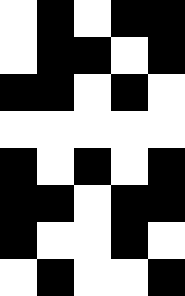[["white", "black", "white", "black", "black"], ["white", "black", "black", "white", "black"], ["black", "black", "white", "black", "white"], ["white", "white", "white", "white", "white"], ["black", "white", "black", "white", "black"], ["black", "black", "white", "black", "black"], ["black", "white", "white", "black", "white"], ["white", "black", "white", "white", "black"]]